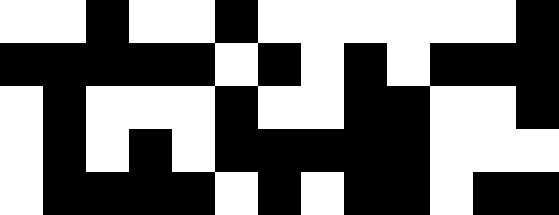[["white", "white", "black", "white", "white", "black", "white", "white", "white", "white", "white", "white", "black"], ["black", "black", "black", "black", "black", "white", "black", "white", "black", "white", "black", "black", "black"], ["white", "black", "white", "white", "white", "black", "white", "white", "black", "black", "white", "white", "black"], ["white", "black", "white", "black", "white", "black", "black", "black", "black", "black", "white", "white", "white"], ["white", "black", "black", "black", "black", "white", "black", "white", "black", "black", "white", "black", "black"]]